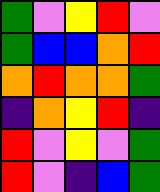[["green", "violet", "yellow", "red", "violet"], ["green", "blue", "blue", "orange", "red"], ["orange", "red", "orange", "orange", "green"], ["indigo", "orange", "yellow", "red", "indigo"], ["red", "violet", "yellow", "violet", "green"], ["red", "violet", "indigo", "blue", "green"]]